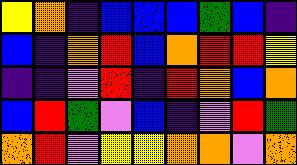[["yellow", "orange", "indigo", "blue", "blue", "blue", "green", "blue", "indigo"], ["blue", "indigo", "orange", "red", "blue", "orange", "red", "red", "yellow"], ["indigo", "indigo", "violet", "red", "indigo", "red", "orange", "blue", "orange"], ["blue", "red", "green", "violet", "blue", "indigo", "violet", "red", "green"], ["orange", "red", "violet", "yellow", "yellow", "orange", "orange", "violet", "orange"]]